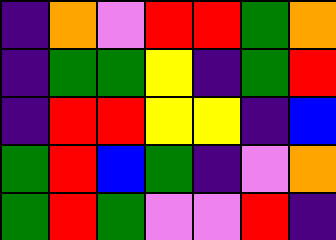[["indigo", "orange", "violet", "red", "red", "green", "orange"], ["indigo", "green", "green", "yellow", "indigo", "green", "red"], ["indigo", "red", "red", "yellow", "yellow", "indigo", "blue"], ["green", "red", "blue", "green", "indigo", "violet", "orange"], ["green", "red", "green", "violet", "violet", "red", "indigo"]]